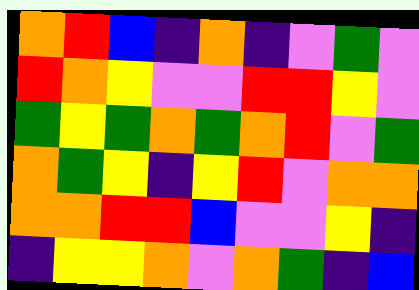[["orange", "red", "blue", "indigo", "orange", "indigo", "violet", "green", "violet"], ["red", "orange", "yellow", "violet", "violet", "red", "red", "yellow", "violet"], ["green", "yellow", "green", "orange", "green", "orange", "red", "violet", "green"], ["orange", "green", "yellow", "indigo", "yellow", "red", "violet", "orange", "orange"], ["orange", "orange", "red", "red", "blue", "violet", "violet", "yellow", "indigo"], ["indigo", "yellow", "yellow", "orange", "violet", "orange", "green", "indigo", "blue"]]